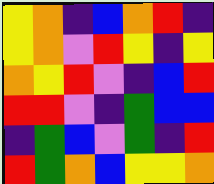[["yellow", "orange", "indigo", "blue", "orange", "red", "indigo"], ["yellow", "orange", "violet", "red", "yellow", "indigo", "yellow"], ["orange", "yellow", "red", "violet", "indigo", "blue", "red"], ["red", "red", "violet", "indigo", "green", "blue", "blue"], ["indigo", "green", "blue", "violet", "green", "indigo", "red"], ["red", "green", "orange", "blue", "yellow", "yellow", "orange"]]